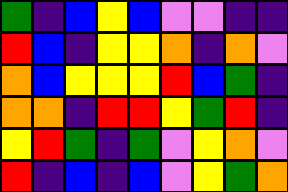[["green", "indigo", "blue", "yellow", "blue", "violet", "violet", "indigo", "indigo"], ["red", "blue", "indigo", "yellow", "yellow", "orange", "indigo", "orange", "violet"], ["orange", "blue", "yellow", "yellow", "yellow", "red", "blue", "green", "indigo"], ["orange", "orange", "indigo", "red", "red", "yellow", "green", "red", "indigo"], ["yellow", "red", "green", "indigo", "green", "violet", "yellow", "orange", "violet"], ["red", "indigo", "blue", "indigo", "blue", "violet", "yellow", "green", "orange"]]